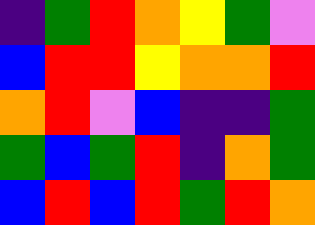[["indigo", "green", "red", "orange", "yellow", "green", "violet"], ["blue", "red", "red", "yellow", "orange", "orange", "red"], ["orange", "red", "violet", "blue", "indigo", "indigo", "green"], ["green", "blue", "green", "red", "indigo", "orange", "green"], ["blue", "red", "blue", "red", "green", "red", "orange"]]